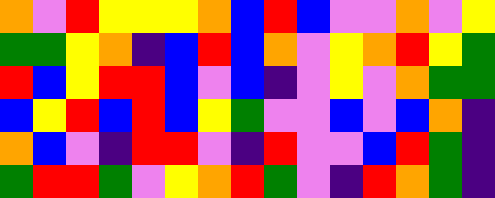[["orange", "violet", "red", "yellow", "yellow", "yellow", "orange", "blue", "red", "blue", "violet", "violet", "orange", "violet", "yellow"], ["green", "green", "yellow", "orange", "indigo", "blue", "red", "blue", "orange", "violet", "yellow", "orange", "red", "yellow", "green"], ["red", "blue", "yellow", "red", "red", "blue", "violet", "blue", "indigo", "violet", "yellow", "violet", "orange", "green", "green"], ["blue", "yellow", "red", "blue", "red", "blue", "yellow", "green", "violet", "violet", "blue", "violet", "blue", "orange", "indigo"], ["orange", "blue", "violet", "indigo", "red", "red", "violet", "indigo", "red", "violet", "violet", "blue", "red", "green", "indigo"], ["green", "red", "red", "green", "violet", "yellow", "orange", "red", "green", "violet", "indigo", "red", "orange", "green", "indigo"]]